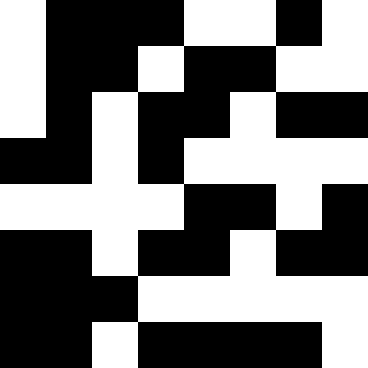[["white", "black", "black", "black", "white", "white", "black", "white"], ["white", "black", "black", "white", "black", "black", "white", "white"], ["white", "black", "white", "black", "black", "white", "black", "black"], ["black", "black", "white", "black", "white", "white", "white", "white"], ["white", "white", "white", "white", "black", "black", "white", "black"], ["black", "black", "white", "black", "black", "white", "black", "black"], ["black", "black", "black", "white", "white", "white", "white", "white"], ["black", "black", "white", "black", "black", "black", "black", "white"]]